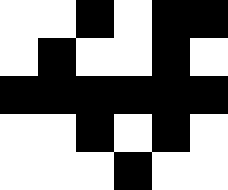[["white", "white", "black", "white", "black", "black"], ["white", "black", "white", "white", "black", "white"], ["black", "black", "black", "black", "black", "black"], ["white", "white", "black", "white", "black", "white"], ["white", "white", "white", "black", "white", "white"]]